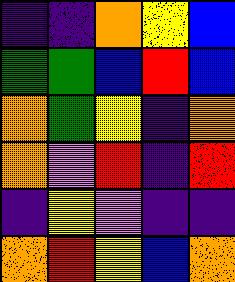[["indigo", "indigo", "orange", "yellow", "blue"], ["green", "green", "blue", "red", "blue"], ["orange", "green", "yellow", "indigo", "orange"], ["orange", "violet", "red", "indigo", "red"], ["indigo", "yellow", "violet", "indigo", "indigo"], ["orange", "red", "yellow", "blue", "orange"]]